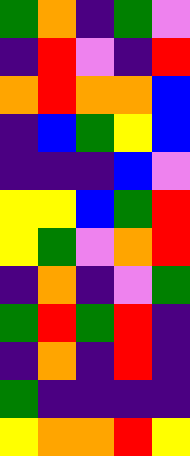[["green", "orange", "indigo", "green", "violet"], ["indigo", "red", "violet", "indigo", "red"], ["orange", "red", "orange", "orange", "blue"], ["indigo", "blue", "green", "yellow", "blue"], ["indigo", "indigo", "indigo", "blue", "violet"], ["yellow", "yellow", "blue", "green", "red"], ["yellow", "green", "violet", "orange", "red"], ["indigo", "orange", "indigo", "violet", "green"], ["green", "red", "green", "red", "indigo"], ["indigo", "orange", "indigo", "red", "indigo"], ["green", "indigo", "indigo", "indigo", "indigo"], ["yellow", "orange", "orange", "red", "yellow"]]